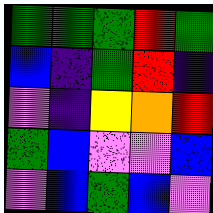[["green", "green", "green", "red", "green"], ["blue", "indigo", "green", "red", "indigo"], ["violet", "indigo", "yellow", "orange", "red"], ["green", "blue", "violet", "violet", "blue"], ["violet", "blue", "green", "blue", "violet"]]